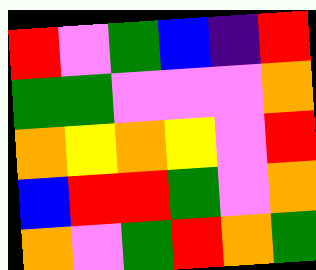[["red", "violet", "green", "blue", "indigo", "red"], ["green", "green", "violet", "violet", "violet", "orange"], ["orange", "yellow", "orange", "yellow", "violet", "red"], ["blue", "red", "red", "green", "violet", "orange"], ["orange", "violet", "green", "red", "orange", "green"]]